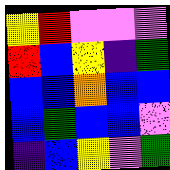[["yellow", "red", "violet", "violet", "violet"], ["red", "blue", "yellow", "indigo", "green"], ["blue", "blue", "orange", "blue", "blue"], ["blue", "green", "blue", "blue", "violet"], ["indigo", "blue", "yellow", "violet", "green"]]